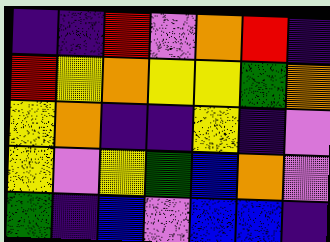[["indigo", "indigo", "red", "violet", "orange", "red", "indigo"], ["red", "yellow", "orange", "yellow", "yellow", "green", "orange"], ["yellow", "orange", "indigo", "indigo", "yellow", "indigo", "violet"], ["yellow", "violet", "yellow", "green", "blue", "orange", "violet"], ["green", "indigo", "blue", "violet", "blue", "blue", "indigo"]]